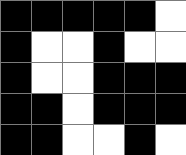[["black", "black", "black", "black", "black", "white"], ["black", "white", "white", "black", "white", "white"], ["black", "white", "white", "black", "black", "black"], ["black", "black", "white", "black", "black", "black"], ["black", "black", "white", "white", "black", "white"]]